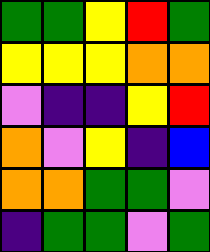[["green", "green", "yellow", "red", "green"], ["yellow", "yellow", "yellow", "orange", "orange"], ["violet", "indigo", "indigo", "yellow", "red"], ["orange", "violet", "yellow", "indigo", "blue"], ["orange", "orange", "green", "green", "violet"], ["indigo", "green", "green", "violet", "green"]]